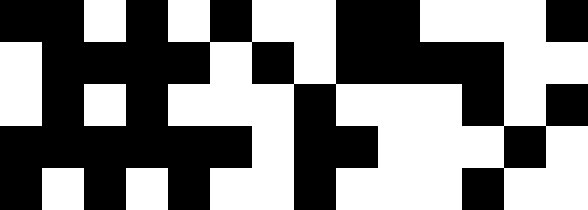[["black", "black", "white", "black", "white", "black", "white", "white", "black", "black", "white", "white", "white", "black"], ["white", "black", "black", "black", "black", "white", "black", "white", "black", "black", "black", "black", "white", "white"], ["white", "black", "white", "black", "white", "white", "white", "black", "white", "white", "white", "black", "white", "black"], ["black", "black", "black", "black", "black", "black", "white", "black", "black", "white", "white", "white", "black", "white"], ["black", "white", "black", "white", "black", "white", "white", "black", "white", "white", "white", "black", "white", "white"]]